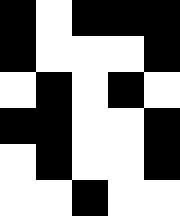[["black", "white", "black", "black", "black"], ["black", "white", "white", "white", "black"], ["white", "black", "white", "black", "white"], ["black", "black", "white", "white", "black"], ["white", "black", "white", "white", "black"], ["white", "white", "black", "white", "white"]]